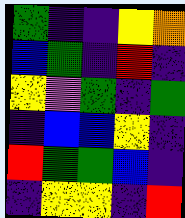[["green", "indigo", "indigo", "yellow", "orange"], ["blue", "green", "indigo", "red", "indigo"], ["yellow", "violet", "green", "indigo", "green"], ["indigo", "blue", "blue", "yellow", "indigo"], ["red", "green", "green", "blue", "indigo"], ["indigo", "yellow", "yellow", "indigo", "red"]]